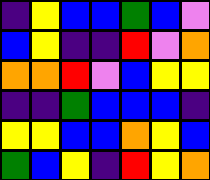[["indigo", "yellow", "blue", "blue", "green", "blue", "violet"], ["blue", "yellow", "indigo", "indigo", "red", "violet", "orange"], ["orange", "orange", "red", "violet", "blue", "yellow", "yellow"], ["indigo", "indigo", "green", "blue", "blue", "blue", "indigo"], ["yellow", "yellow", "blue", "blue", "orange", "yellow", "blue"], ["green", "blue", "yellow", "indigo", "red", "yellow", "orange"]]